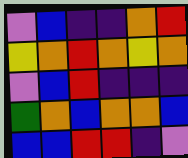[["violet", "blue", "indigo", "indigo", "orange", "red"], ["yellow", "orange", "red", "orange", "yellow", "orange"], ["violet", "blue", "red", "indigo", "indigo", "indigo"], ["green", "orange", "blue", "orange", "orange", "blue"], ["blue", "blue", "red", "red", "indigo", "violet"]]